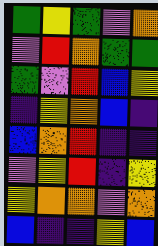[["green", "yellow", "green", "violet", "orange"], ["violet", "red", "orange", "green", "green"], ["green", "violet", "red", "blue", "yellow"], ["indigo", "yellow", "orange", "blue", "indigo"], ["blue", "orange", "red", "indigo", "indigo"], ["violet", "yellow", "red", "indigo", "yellow"], ["yellow", "orange", "orange", "violet", "orange"], ["blue", "indigo", "indigo", "yellow", "blue"]]